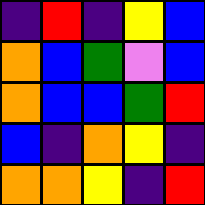[["indigo", "red", "indigo", "yellow", "blue"], ["orange", "blue", "green", "violet", "blue"], ["orange", "blue", "blue", "green", "red"], ["blue", "indigo", "orange", "yellow", "indigo"], ["orange", "orange", "yellow", "indigo", "red"]]